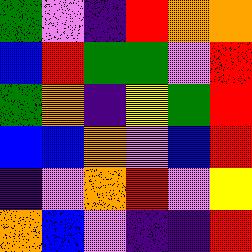[["green", "violet", "indigo", "red", "orange", "orange"], ["blue", "red", "green", "green", "violet", "red"], ["green", "orange", "indigo", "yellow", "green", "red"], ["blue", "blue", "orange", "violet", "blue", "red"], ["indigo", "violet", "orange", "red", "violet", "yellow"], ["orange", "blue", "violet", "indigo", "indigo", "red"]]